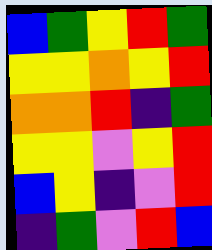[["blue", "green", "yellow", "red", "green"], ["yellow", "yellow", "orange", "yellow", "red"], ["orange", "orange", "red", "indigo", "green"], ["yellow", "yellow", "violet", "yellow", "red"], ["blue", "yellow", "indigo", "violet", "red"], ["indigo", "green", "violet", "red", "blue"]]